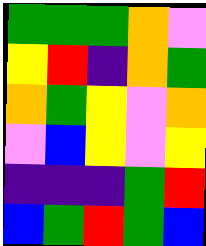[["green", "green", "green", "orange", "violet"], ["yellow", "red", "indigo", "orange", "green"], ["orange", "green", "yellow", "violet", "orange"], ["violet", "blue", "yellow", "violet", "yellow"], ["indigo", "indigo", "indigo", "green", "red"], ["blue", "green", "red", "green", "blue"]]